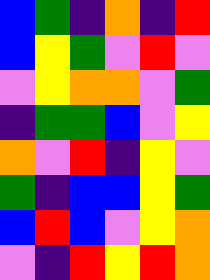[["blue", "green", "indigo", "orange", "indigo", "red"], ["blue", "yellow", "green", "violet", "red", "violet"], ["violet", "yellow", "orange", "orange", "violet", "green"], ["indigo", "green", "green", "blue", "violet", "yellow"], ["orange", "violet", "red", "indigo", "yellow", "violet"], ["green", "indigo", "blue", "blue", "yellow", "green"], ["blue", "red", "blue", "violet", "yellow", "orange"], ["violet", "indigo", "red", "yellow", "red", "orange"]]